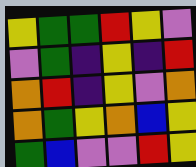[["yellow", "green", "green", "red", "yellow", "violet"], ["violet", "green", "indigo", "yellow", "indigo", "red"], ["orange", "red", "indigo", "yellow", "violet", "orange"], ["orange", "green", "yellow", "orange", "blue", "yellow"], ["green", "blue", "violet", "violet", "red", "yellow"]]